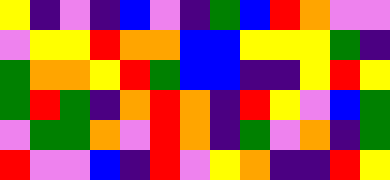[["yellow", "indigo", "violet", "indigo", "blue", "violet", "indigo", "green", "blue", "red", "orange", "violet", "violet"], ["violet", "yellow", "yellow", "red", "orange", "orange", "blue", "blue", "yellow", "yellow", "yellow", "green", "indigo"], ["green", "orange", "orange", "yellow", "red", "green", "blue", "blue", "indigo", "indigo", "yellow", "red", "yellow"], ["green", "red", "green", "indigo", "orange", "red", "orange", "indigo", "red", "yellow", "violet", "blue", "green"], ["violet", "green", "green", "orange", "violet", "red", "orange", "indigo", "green", "violet", "orange", "indigo", "green"], ["red", "violet", "violet", "blue", "indigo", "red", "violet", "yellow", "orange", "indigo", "indigo", "red", "yellow"]]